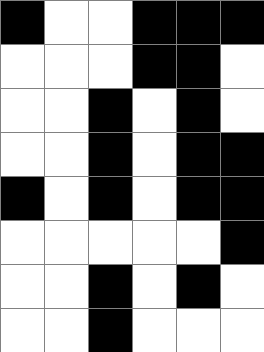[["black", "white", "white", "black", "black", "black"], ["white", "white", "white", "black", "black", "white"], ["white", "white", "black", "white", "black", "white"], ["white", "white", "black", "white", "black", "black"], ["black", "white", "black", "white", "black", "black"], ["white", "white", "white", "white", "white", "black"], ["white", "white", "black", "white", "black", "white"], ["white", "white", "black", "white", "white", "white"]]